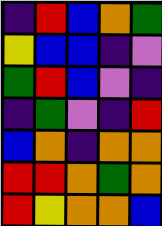[["indigo", "red", "blue", "orange", "green"], ["yellow", "blue", "blue", "indigo", "violet"], ["green", "red", "blue", "violet", "indigo"], ["indigo", "green", "violet", "indigo", "red"], ["blue", "orange", "indigo", "orange", "orange"], ["red", "red", "orange", "green", "orange"], ["red", "yellow", "orange", "orange", "blue"]]